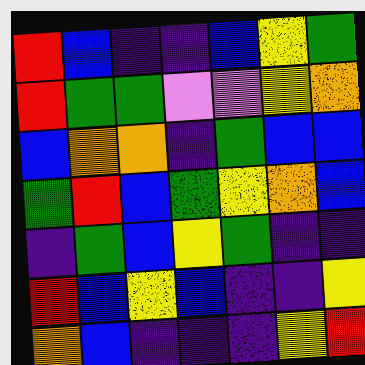[["red", "blue", "indigo", "indigo", "blue", "yellow", "green"], ["red", "green", "green", "violet", "violet", "yellow", "orange"], ["blue", "orange", "orange", "indigo", "green", "blue", "blue"], ["green", "red", "blue", "green", "yellow", "orange", "blue"], ["indigo", "green", "blue", "yellow", "green", "indigo", "indigo"], ["red", "blue", "yellow", "blue", "indigo", "indigo", "yellow"], ["orange", "blue", "indigo", "indigo", "indigo", "yellow", "red"]]